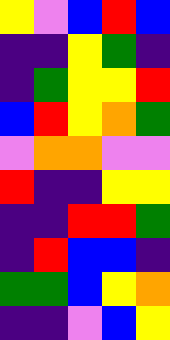[["yellow", "violet", "blue", "red", "blue"], ["indigo", "indigo", "yellow", "green", "indigo"], ["indigo", "green", "yellow", "yellow", "red"], ["blue", "red", "yellow", "orange", "green"], ["violet", "orange", "orange", "violet", "violet"], ["red", "indigo", "indigo", "yellow", "yellow"], ["indigo", "indigo", "red", "red", "green"], ["indigo", "red", "blue", "blue", "indigo"], ["green", "green", "blue", "yellow", "orange"], ["indigo", "indigo", "violet", "blue", "yellow"]]